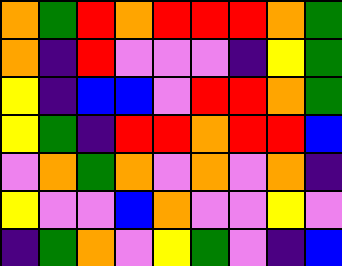[["orange", "green", "red", "orange", "red", "red", "red", "orange", "green"], ["orange", "indigo", "red", "violet", "violet", "violet", "indigo", "yellow", "green"], ["yellow", "indigo", "blue", "blue", "violet", "red", "red", "orange", "green"], ["yellow", "green", "indigo", "red", "red", "orange", "red", "red", "blue"], ["violet", "orange", "green", "orange", "violet", "orange", "violet", "orange", "indigo"], ["yellow", "violet", "violet", "blue", "orange", "violet", "violet", "yellow", "violet"], ["indigo", "green", "orange", "violet", "yellow", "green", "violet", "indigo", "blue"]]